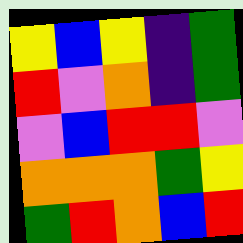[["yellow", "blue", "yellow", "indigo", "green"], ["red", "violet", "orange", "indigo", "green"], ["violet", "blue", "red", "red", "violet"], ["orange", "orange", "orange", "green", "yellow"], ["green", "red", "orange", "blue", "red"]]